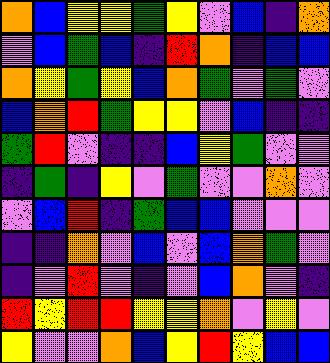[["orange", "blue", "yellow", "yellow", "green", "yellow", "violet", "blue", "indigo", "orange"], ["violet", "blue", "green", "blue", "indigo", "red", "orange", "indigo", "blue", "blue"], ["orange", "yellow", "green", "yellow", "blue", "orange", "green", "violet", "green", "violet"], ["blue", "orange", "red", "green", "yellow", "yellow", "violet", "blue", "indigo", "indigo"], ["green", "red", "violet", "indigo", "indigo", "blue", "yellow", "green", "violet", "violet"], ["indigo", "green", "indigo", "yellow", "violet", "green", "violet", "violet", "orange", "violet"], ["violet", "blue", "red", "indigo", "green", "blue", "blue", "violet", "violet", "violet"], ["indigo", "indigo", "orange", "violet", "blue", "violet", "blue", "orange", "green", "violet"], ["indigo", "violet", "red", "violet", "indigo", "violet", "blue", "orange", "violet", "indigo"], ["red", "yellow", "red", "red", "yellow", "yellow", "orange", "violet", "yellow", "violet"], ["yellow", "violet", "violet", "orange", "blue", "yellow", "red", "yellow", "blue", "blue"]]